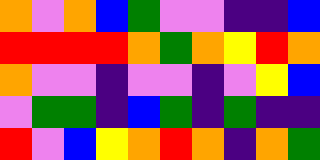[["orange", "violet", "orange", "blue", "green", "violet", "violet", "indigo", "indigo", "blue"], ["red", "red", "red", "red", "orange", "green", "orange", "yellow", "red", "orange"], ["orange", "violet", "violet", "indigo", "violet", "violet", "indigo", "violet", "yellow", "blue"], ["violet", "green", "green", "indigo", "blue", "green", "indigo", "green", "indigo", "indigo"], ["red", "violet", "blue", "yellow", "orange", "red", "orange", "indigo", "orange", "green"]]